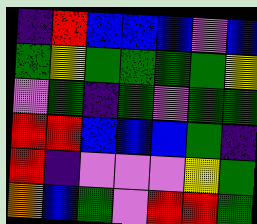[["indigo", "red", "blue", "blue", "blue", "violet", "blue"], ["green", "yellow", "green", "green", "green", "green", "yellow"], ["violet", "green", "indigo", "green", "violet", "green", "green"], ["red", "red", "blue", "blue", "blue", "green", "indigo"], ["red", "indigo", "violet", "violet", "violet", "yellow", "green"], ["orange", "blue", "green", "violet", "red", "red", "green"]]